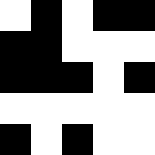[["white", "black", "white", "black", "black"], ["black", "black", "white", "white", "white"], ["black", "black", "black", "white", "black"], ["white", "white", "white", "white", "white"], ["black", "white", "black", "white", "white"]]